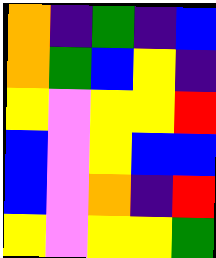[["orange", "indigo", "green", "indigo", "blue"], ["orange", "green", "blue", "yellow", "indigo"], ["yellow", "violet", "yellow", "yellow", "red"], ["blue", "violet", "yellow", "blue", "blue"], ["blue", "violet", "orange", "indigo", "red"], ["yellow", "violet", "yellow", "yellow", "green"]]